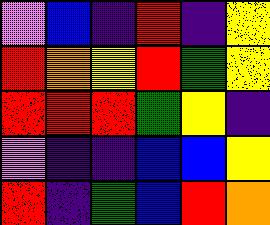[["violet", "blue", "indigo", "red", "indigo", "yellow"], ["red", "orange", "yellow", "red", "green", "yellow"], ["red", "red", "red", "green", "yellow", "indigo"], ["violet", "indigo", "indigo", "blue", "blue", "yellow"], ["red", "indigo", "green", "blue", "red", "orange"]]